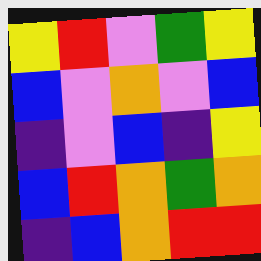[["yellow", "red", "violet", "green", "yellow"], ["blue", "violet", "orange", "violet", "blue"], ["indigo", "violet", "blue", "indigo", "yellow"], ["blue", "red", "orange", "green", "orange"], ["indigo", "blue", "orange", "red", "red"]]